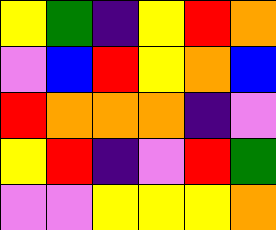[["yellow", "green", "indigo", "yellow", "red", "orange"], ["violet", "blue", "red", "yellow", "orange", "blue"], ["red", "orange", "orange", "orange", "indigo", "violet"], ["yellow", "red", "indigo", "violet", "red", "green"], ["violet", "violet", "yellow", "yellow", "yellow", "orange"]]